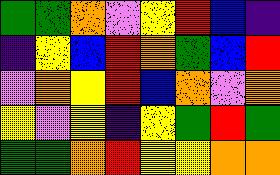[["green", "green", "orange", "violet", "yellow", "red", "blue", "indigo"], ["indigo", "yellow", "blue", "red", "orange", "green", "blue", "red"], ["violet", "orange", "yellow", "red", "blue", "orange", "violet", "orange"], ["yellow", "violet", "yellow", "indigo", "yellow", "green", "red", "green"], ["green", "green", "orange", "red", "yellow", "yellow", "orange", "orange"]]